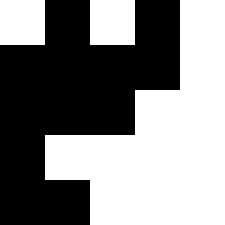[["white", "black", "white", "black", "white"], ["black", "black", "black", "black", "white"], ["black", "black", "black", "white", "white"], ["black", "white", "white", "white", "white"], ["black", "black", "white", "white", "white"]]